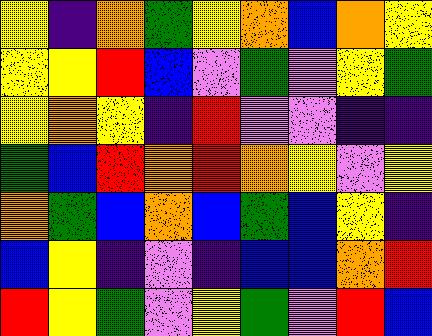[["yellow", "indigo", "orange", "green", "yellow", "orange", "blue", "orange", "yellow"], ["yellow", "yellow", "red", "blue", "violet", "green", "violet", "yellow", "green"], ["yellow", "orange", "yellow", "indigo", "red", "violet", "violet", "indigo", "indigo"], ["green", "blue", "red", "orange", "red", "orange", "yellow", "violet", "yellow"], ["orange", "green", "blue", "orange", "blue", "green", "blue", "yellow", "indigo"], ["blue", "yellow", "indigo", "violet", "indigo", "blue", "blue", "orange", "red"], ["red", "yellow", "green", "violet", "yellow", "green", "violet", "red", "blue"]]